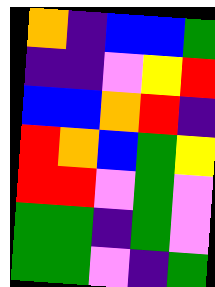[["orange", "indigo", "blue", "blue", "green"], ["indigo", "indigo", "violet", "yellow", "red"], ["blue", "blue", "orange", "red", "indigo"], ["red", "orange", "blue", "green", "yellow"], ["red", "red", "violet", "green", "violet"], ["green", "green", "indigo", "green", "violet"], ["green", "green", "violet", "indigo", "green"]]